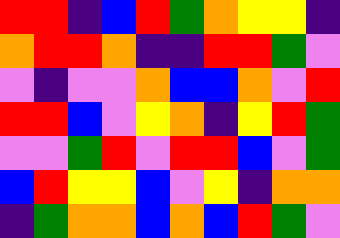[["red", "red", "indigo", "blue", "red", "green", "orange", "yellow", "yellow", "indigo"], ["orange", "red", "red", "orange", "indigo", "indigo", "red", "red", "green", "violet"], ["violet", "indigo", "violet", "violet", "orange", "blue", "blue", "orange", "violet", "red"], ["red", "red", "blue", "violet", "yellow", "orange", "indigo", "yellow", "red", "green"], ["violet", "violet", "green", "red", "violet", "red", "red", "blue", "violet", "green"], ["blue", "red", "yellow", "yellow", "blue", "violet", "yellow", "indigo", "orange", "orange"], ["indigo", "green", "orange", "orange", "blue", "orange", "blue", "red", "green", "violet"]]